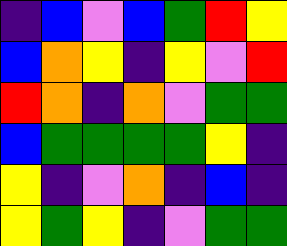[["indigo", "blue", "violet", "blue", "green", "red", "yellow"], ["blue", "orange", "yellow", "indigo", "yellow", "violet", "red"], ["red", "orange", "indigo", "orange", "violet", "green", "green"], ["blue", "green", "green", "green", "green", "yellow", "indigo"], ["yellow", "indigo", "violet", "orange", "indigo", "blue", "indigo"], ["yellow", "green", "yellow", "indigo", "violet", "green", "green"]]